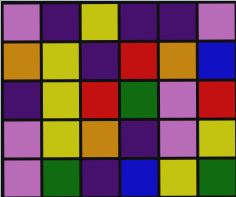[["violet", "indigo", "yellow", "indigo", "indigo", "violet"], ["orange", "yellow", "indigo", "red", "orange", "blue"], ["indigo", "yellow", "red", "green", "violet", "red"], ["violet", "yellow", "orange", "indigo", "violet", "yellow"], ["violet", "green", "indigo", "blue", "yellow", "green"]]